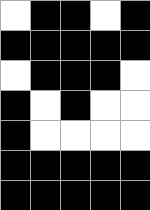[["white", "black", "black", "white", "black"], ["black", "black", "black", "black", "black"], ["white", "black", "black", "black", "white"], ["black", "white", "black", "white", "white"], ["black", "white", "white", "white", "white"], ["black", "black", "black", "black", "black"], ["black", "black", "black", "black", "black"]]